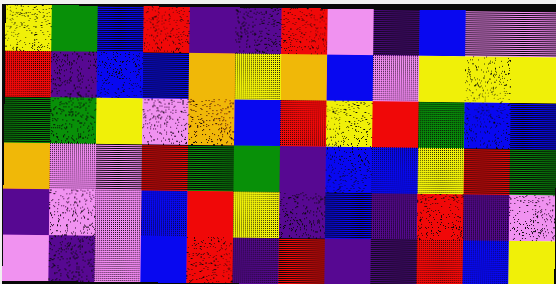[["yellow", "green", "blue", "red", "indigo", "indigo", "red", "violet", "indigo", "blue", "violet", "violet"], ["red", "indigo", "blue", "blue", "orange", "yellow", "orange", "blue", "violet", "yellow", "yellow", "yellow"], ["green", "green", "yellow", "violet", "orange", "blue", "red", "yellow", "red", "green", "blue", "blue"], ["orange", "violet", "violet", "red", "green", "green", "indigo", "blue", "blue", "yellow", "red", "green"], ["indigo", "violet", "violet", "blue", "red", "yellow", "indigo", "blue", "indigo", "red", "indigo", "violet"], ["violet", "indigo", "violet", "blue", "red", "indigo", "red", "indigo", "indigo", "red", "blue", "yellow"]]